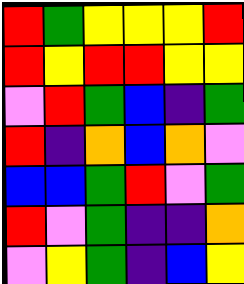[["red", "green", "yellow", "yellow", "yellow", "red"], ["red", "yellow", "red", "red", "yellow", "yellow"], ["violet", "red", "green", "blue", "indigo", "green"], ["red", "indigo", "orange", "blue", "orange", "violet"], ["blue", "blue", "green", "red", "violet", "green"], ["red", "violet", "green", "indigo", "indigo", "orange"], ["violet", "yellow", "green", "indigo", "blue", "yellow"]]